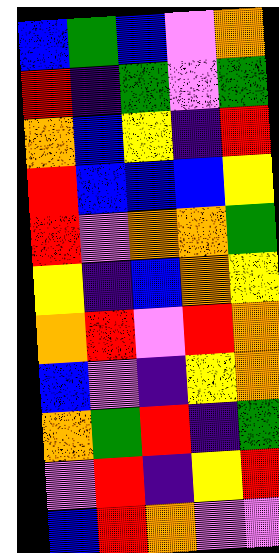[["blue", "green", "blue", "violet", "orange"], ["red", "indigo", "green", "violet", "green"], ["orange", "blue", "yellow", "indigo", "red"], ["red", "blue", "blue", "blue", "yellow"], ["red", "violet", "orange", "orange", "green"], ["yellow", "indigo", "blue", "orange", "yellow"], ["orange", "red", "violet", "red", "orange"], ["blue", "violet", "indigo", "yellow", "orange"], ["orange", "green", "red", "indigo", "green"], ["violet", "red", "indigo", "yellow", "red"], ["blue", "red", "orange", "violet", "violet"]]